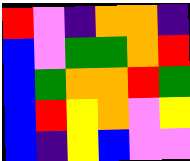[["red", "violet", "indigo", "orange", "orange", "indigo"], ["blue", "violet", "green", "green", "orange", "red"], ["blue", "green", "orange", "orange", "red", "green"], ["blue", "red", "yellow", "orange", "violet", "yellow"], ["blue", "indigo", "yellow", "blue", "violet", "violet"]]